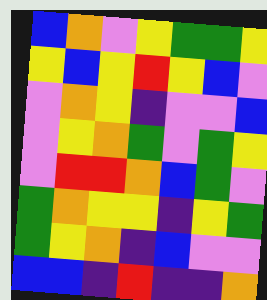[["blue", "orange", "violet", "yellow", "green", "green", "yellow"], ["yellow", "blue", "yellow", "red", "yellow", "blue", "violet"], ["violet", "orange", "yellow", "indigo", "violet", "violet", "blue"], ["violet", "yellow", "orange", "green", "violet", "green", "yellow"], ["violet", "red", "red", "orange", "blue", "green", "violet"], ["green", "orange", "yellow", "yellow", "indigo", "yellow", "green"], ["green", "yellow", "orange", "indigo", "blue", "violet", "violet"], ["blue", "blue", "indigo", "red", "indigo", "indigo", "orange"]]